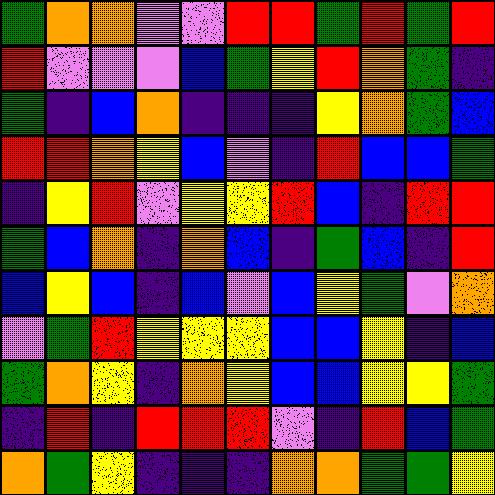[["green", "orange", "orange", "violet", "violet", "red", "red", "green", "red", "green", "red"], ["red", "violet", "violet", "violet", "blue", "green", "yellow", "red", "orange", "green", "indigo"], ["green", "indigo", "blue", "orange", "indigo", "indigo", "indigo", "yellow", "orange", "green", "blue"], ["red", "red", "orange", "yellow", "blue", "violet", "indigo", "red", "blue", "blue", "green"], ["indigo", "yellow", "red", "violet", "yellow", "yellow", "red", "blue", "indigo", "red", "red"], ["green", "blue", "orange", "indigo", "orange", "blue", "indigo", "green", "blue", "indigo", "red"], ["blue", "yellow", "blue", "indigo", "blue", "violet", "blue", "yellow", "green", "violet", "orange"], ["violet", "green", "red", "yellow", "yellow", "yellow", "blue", "blue", "yellow", "indigo", "blue"], ["green", "orange", "yellow", "indigo", "orange", "yellow", "blue", "blue", "yellow", "yellow", "green"], ["indigo", "red", "indigo", "red", "red", "red", "violet", "indigo", "red", "blue", "green"], ["orange", "green", "yellow", "indigo", "indigo", "indigo", "orange", "orange", "green", "green", "yellow"]]